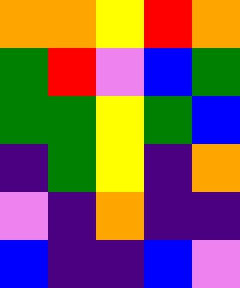[["orange", "orange", "yellow", "red", "orange"], ["green", "red", "violet", "blue", "green"], ["green", "green", "yellow", "green", "blue"], ["indigo", "green", "yellow", "indigo", "orange"], ["violet", "indigo", "orange", "indigo", "indigo"], ["blue", "indigo", "indigo", "blue", "violet"]]